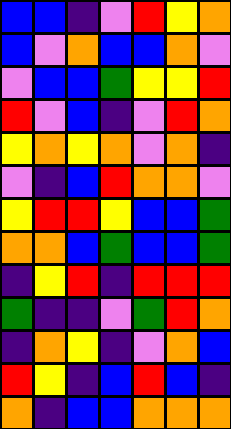[["blue", "blue", "indigo", "violet", "red", "yellow", "orange"], ["blue", "violet", "orange", "blue", "blue", "orange", "violet"], ["violet", "blue", "blue", "green", "yellow", "yellow", "red"], ["red", "violet", "blue", "indigo", "violet", "red", "orange"], ["yellow", "orange", "yellow", "orange", "violet", "orange", "indigo"], ["violet", "indigo", "blue", "red", "orange", "orange", "violet"], ["yellow", "red", "red", "yellow", "blue", "blue", "green"], ["orange", "orange", "blue", "green", "blue", "blue", "green"], ["indigo", "yellow", "red", "indigo", "red", "red", "red"], ["green", "indigo", "indigo", "violet", "green", "red", "orange"], ["indigo", "orange", "yellow", "indigo", "violet", "orange", "blue"], ["red", "yellow", "indigo", "blue", "red", "blue", "indigo"], ["orange", "indigo", "blue", "blue", "orange", "orange", "orange"]]